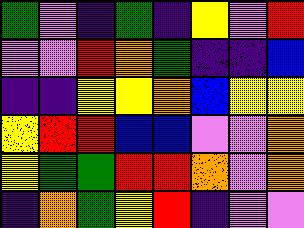[["green", "violet", "indigo", "green", "indigo", "yellow", "violet", "red"], ["violet", "violet", "red", "orange", "green", "indigo", "indigo", "blue"], ["indigo", "indigo", "yellow", "yellow", "orange", "blue", "yellow", "yellow"], ["yellow", "red", "red", "blue", "blue", "violet", "violet", "orange"], ["yellow", "green", "green", "red", "red", "orange", "violet", "orange"], ["indigo", "orange", "green", "yellow", "red", "indigo", "violet", "violet"]]